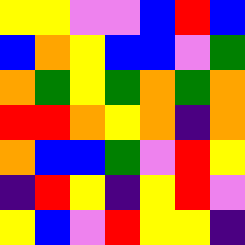[["yellow", "yellow", "violet", "violet", "blue", "red", "blue"], ["blue", "orange", "yellow", "blue", "blue", "violet", "green"], ["orange", "green", "yellow", "green", "orange", "green", "orange"], ["red", "red", "orange", "yellow", "orange", "indigo", "orange"], ["orange", "blue", "blue", "green", "violet", "red", "yellow"], ["indigo", "red", "yellow", "indigo", "yellow", "red", "violet"], ["yellow", "blue", "violet", "red", "yellow", "yellow", "indigo"]]